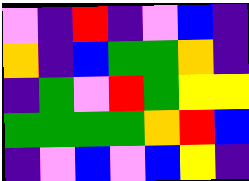[["violet", "indigo", "red", "indigo", "violet", "blue", "indigo"], ["orange", "indigo", "blue", "green", "green", "orange", "indigo"], ["indigo", "green", "violet", "red", "green", "yellow", "yellow"], ["green", "green", "green", "green", "orange", "red", "blue"], ["indigo", "violet", "blue", "violet", "blue", "yellow", "indigo"]]